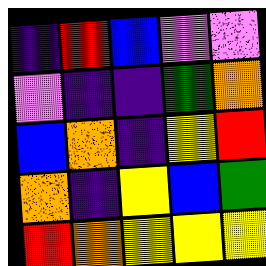[["indigo", "red", "blue", "violet", "violet"], ["violet", "indigo", "indigo", "green", "orange"], ["blue", "orange", "indigo", "yellow", "red"], ["orange", "indigo", "yellow", "blue", "green"], ["red", "orange", "yellow", "yellow", "yellow"]]